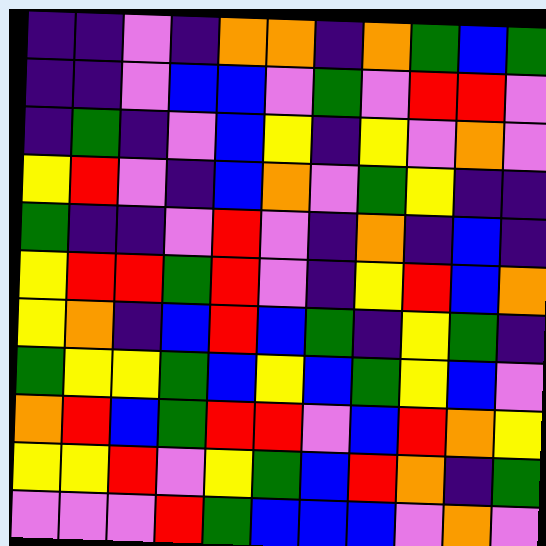[["indigo", "indigo", "violet", "indigo", "orange", "orange", "indigo", "orange", "green", "blue", "green"], ["indigo", "indigo", "violet", "blue", "blue", "violet", "green", "violet", "red", "red", "violet"], ["indigo", "green", "indigo", "violet", "blue", "yellow", "indigo", "yellow", "violet", "orange", "violet"], ["yellow", "red", "violet", "indigo", "blue", "orange", "violet", "green", "yellow", "indigo", "indigo"], ["green", "indigo", "indigo", "violet", "red", "violet", "indigo", "orange", "indigo", "blue", "indigo"], ["yellow", "red", "red", "green", "red", "violet", "indigo", "yellow", "red", "blue", "orange"], ["yellow", "orange", "indigo", "blue", "red", "blue", "green", "indigo", "yellow", "green", "indigo"], ["green", "yellow", "yellow", "green", "blue", "yellow", "blue", "green", "yellow", "blue", "violet"], ["orange", "red", "blue", "green", "red", "red", "violet", "blue", "red", "orange", "yellow"], ["yellow", "yellow", "red", "violet", "yellow", "green", "blue", "red", "orange", "indigo", "green"], ["violet", "violet", "violet", "red", "green", "blue", "blue", "blue", "violet", "orange", "violet"]]